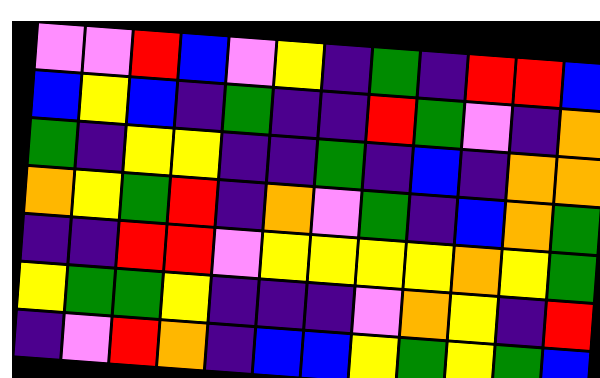[["violet", "violet", "red", "blue", "violet", "yellow", "indigo", "green", "indigo", "red", "red", "blue"], ["blue", "yellow", "blue", "indigo", "green", "indigo", "indigo", "red", "green", "violet", "indigo", "orange"], ["green", "indigo", "yellow", "yellow", "indigo", "indigo", "green", "indigo", "blue", "indigo", "orange", "orange"], ["orange", "yellow", "green", "red", "indigo", "orange", "violet", "green", "indigo", "blue", "orange", "green"], ["indigo", "indigo", "red", "red", "violet", "yellow", "yellow", "yellow", "yellow", "orange", "yellow", "green"], ["yellow", "green", "green", "yellow", "indigo", "indigo", "indigo", "violet", "orange", "yellow", "indigo", "red"], ["indigo", "violet", "red", "orange", "indigo", "blue", "blue", "yellow", "green", "yellow", "green", "blue"]]